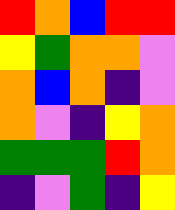[["red", "orange", "blue", "red", "red"], ["yellow", "green", "orange", "orange", "violet"], ["orange", "blue", "orange", "indigo", "violet"], ["orange", "violet", "indigo", "yellow", "orange"], ["green", "green", "green", "red", "orange"], ["indigo", "violet", "green", "indigo", "yellow"]]